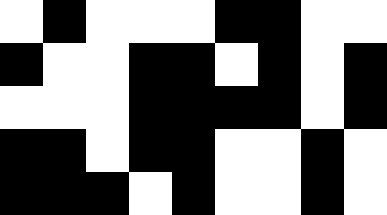[["white", "black", "white", "white", "white", "black", "black", "white", "white"], ["black", "white", "white", "black", "black", "white", "black", "white", "black"], ["white", "white", "white", "black", "black", "black", "black", "white", "black"], ["black", "black", "white", "black", "black", "white", "white", "black", "white"], ["black", "black", "black", "white", "black", "white", "white", "black", "white"]]